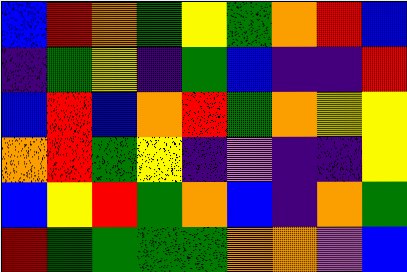[["blue", "red", "orange", "green", "yellow", "green", "orange", "red", "blue"], ["indigo", "green", "yellow", "indigo", "green", "blue", "indigo", "indigo", "red"], ["blue", "red", "blue", "orange", "red", "green", "orange", "yellow", "yellow"], ["orange", "red", "green", "yellow", "indigo", "violet", "indigo", "indigo", "yellow"], ["blue", "yellow", "red", "green", "orange", "blue", "indigo", "orange", "green"], ["red", "green", "green", "green", "green", "orange", "orange", "violet", "blue"]]